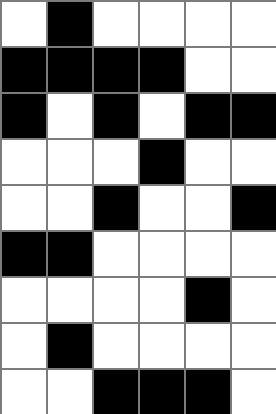[["white", "black", "white", "white", "white", "white"], ["black", "black", "black", "black", "white", "white"], ["black", "white", "black", "white", "black", "black"], ["white", "white", "white", "black", "white", "white"], ["white", "white", "black", "white", "white", "black"], ["black", "black", "white", "white", "white", "white"], ["white", "white", "white", "white", "black", "white"], ["white", "black", "white", "white", "white", "white"], ["white", "white", "black", "black", "black", "white"]]